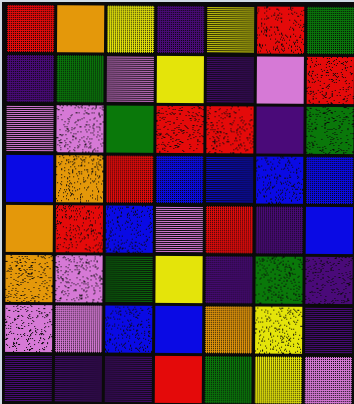[["red", "orange", "yellow", "indigo", "yellow", "red", "green"], ["indigo", "green", "violet", "yellow", "indigo", "violet", "red"], ["violet", "violet", "green", "red", "red", "indigo", "green"], ["blue", "orange", "red", "blue", "blue", "blue", "blue"], ["orange", "red", "blue", "violet", "red", "indigo", "blue"], ["orange", "violet", "green", "yellow", "indigo", "green", "indigo"], ["violet", "violet", "blue", "blue", "orange", "yellow", "indigo"], ["indigo", "indigo", "indigo", "red", "green", "yellow", "violet"]]